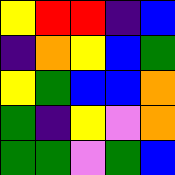[["yellow", "red", "red", "indigo", "blue"], ["indigo", "orange", "yellow", "blue", "green"], ["yellow", "green", "blue", "blue", "orange"], ["green", "indigo", "yellow", "violet", "orange"], ["green", "green", "violet", "green", "blue"]]